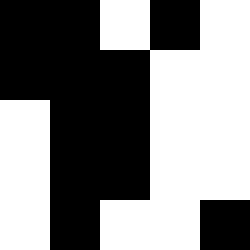[["black", "black", "white", "black", "white"], ["black", "black", "black", "white", "white"], ["white", "black", "black", "white", "white"], ["white", "black", "black", "white", "white"], ["white", "black", "white", "white", "black"]]